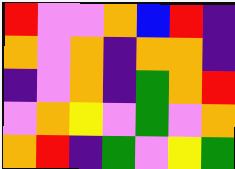[["red", "violet", "violet", "orange", "blue", "red", "indigo"], ["orange", "violet", "orange", "indigo", "orange", "orange", "indigo"], ["indigo", "violet", "orange", "indigo", "green", "orange", "red"], ["violet", "orange", "yellow", "violet", "green", "violet", "orange"], ["orange", "red", "indigo", "green", "violet", "yellow", "green"]]